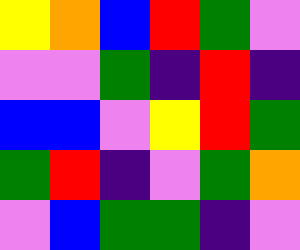[["yellow", "orange", "blue", "red", "green", "violet"], ["violet", "violet", "green", "indigo", "red", "indigo"], ["blue", "blue", "violet", "yellow", "red", "green"], ["green", "red", "indigo", "violet", "green", "orange"], ["violet", "blue", "green", "green", "indigo", "violet"]]